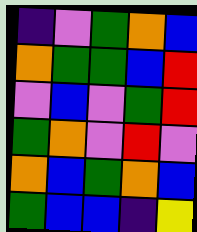[["indigo", "violet", "green", "orange", "blue"], ["orange", "green", "green", "blue", "red"], ["violet", "blue", "violet", "green", "red"], ["green", "orange", "violet", "red", "violet"], ["orange", "blue", "green", "orange", "blue"], ["green", "blue", "blue", "indigo", "yellow"]]